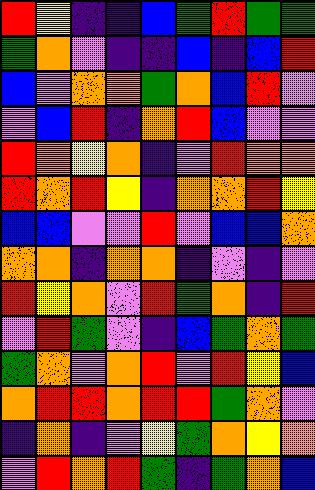[["red", "yellow", "indigo", "indigo", "blue", "green", "red", "green", "green"], ["green", "orange", "violet", "indigo", "indigo", "blue", "indigo", "blue", "red"], ["blue", "violet", "orange", "orange", "green", "orange", "blue", "red", "violet"], ["violet", "blue", "red", "indigo", "orange", "red", "blue", "violet", "violet"], ["red", "orange", "yellow", "orange", "indigo", "violet", "red", "orange", "orange"], ["red", "orange", "red", "yellow", "indigo", "orange", "orange", "red", "yellow"], ["blue", "blue", "violet", "violet", "red", "violet", "blue", "blue", "orange"], ["orange", "orange", "indigo", "orange", "orange", "indigo", "violet", "indigo", "violet"], ["red", "yellow", "orange", "violet", "red", "green", "orange", "indigo", "red"], ["violet", "red", "green", "violet", "indigo", "blue", "green", "orange", "green"], ["green", "orange", "violet", "orange", "red", "violet", "red", "yellow", "blue"], ["orange", "red", "red", "orange", "red", "red", "green", "orange", "violet"], ["indigo", "orange", "indigo", "violet", "yellow", "green", "orange", "yellow", "orange"], ["violet", "red", "orange", "red", "green", "indigo", "green", "orange", "blue"]]